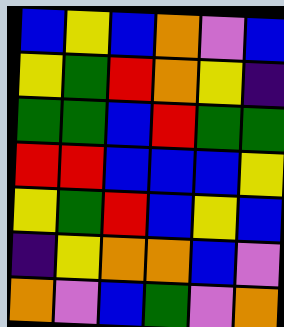[["blue", "yellow", "blue", "orange", "violet", "blue"], ["yellow", "green", "red", "orange", "yellow", "indigo"], ["green", "green", "blue", "red", "green", "green"], ["red", "red", "blue", "blue", "blue", "yellow"], ["yellow", "green", "red", "blue", "yellow", "blue"], ["indigo", "yellow", "orange", "orange", "blue", "violet"], ["orange", "violet", "blue", "green", "violet", "orange"]]